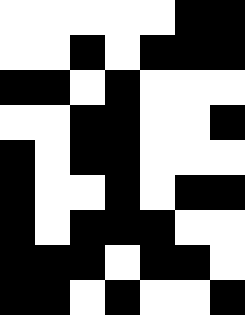[["white", "white", "white", "white", "white", "black", "black"], ["white", "white", "black", "white", "black", "black", "black"], ["black", "black", "white", "black", "white", "white", "white"], ["white", "white", "black", "black", "white", "white", "black"], ["black", "white", "black", "black", "white", "white", "white"], ["black", "white", "white", "black", "white", "black", "black"], ["black", "white", "black", "black", "black", "white", "white"], ["black", "black", "black", "white", "black", "black", "white"], ["black", "black", "white", "black", "white", "white", "black"]]